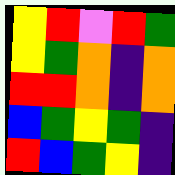[["yellow", "red", "violet", "red", "green"], ["yellow", "green", "orange", "indigo", "orange"], ["red", "red", "orange", "indigo", "orange"], ["blue", "green", "yellow", "green", "indigo"], ["red", "blue", "green", "yellow", "indigo"]]